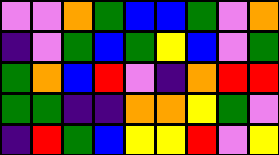[["violet", "violet", "orange", "green", "blue", "blue", "green", "violet", "orange"], ["indigo", "violet", "green", "blue", "green", "yellow", "blue", "violet", "green"], ["green", "orange", "blue", "red", "violet", "indigo", "orange", "red", "red"], ["green", "green", "indigo", "indigo", "orange", "orange", "yellow", "green", "violet"], ["indigo", "red", "green", "blue", "yellow", "yellow", "red", "violet", "yellow"]]